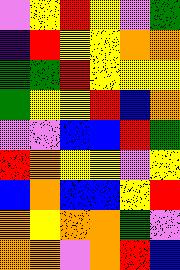[["violet", "yellow", "red", "yellow", "violet", "green"], ["indigo", "red", "yellow", "yellow", "orange", "orange"], ["green", "green", "red", "yellow", "yellow", "yellow"], ["green", "yellow", "yellow", "red", "blue", "orange"], ["violet", "violet", "blue", "blue", "red", "green"], ["red", "orange", "yellow", "yellow", "violet", "yellow"], ["blue", "orange", "blue", "blue", "yellow", "red"], ["orange", "yellow", "orange", "orange", "green", "violet"], ["orange", "orange", "violet", "orange", "red", "blue"]]